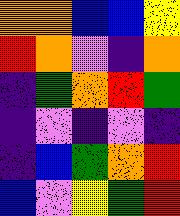[["orange", "orange", "blue", "blue", "yellow"], ["red", "orange", "violet", "indigo", "orange"], ["indigo", "green", "orange", "red", "green"], ["indigo", "violet", "indigo", "violet", "indigo"], ["indigo", "blue", "green", "orange", "red"], ["blue", "violet", "yellow", "green", "red"]]